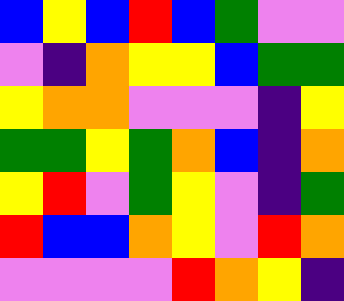[["blue", "yellow", "blue", "red", "blue", "green", "violet", "violet"], ["violet", "indigo", "orange", "yellow", "yellow", "blue", "green", "green"], ["yellow", "orange", "orange", "violet", "violet", "violet", "indigo", "yellow"], ["green", "green", "yellow", "green", "orange", "blue", "indigo", "orange"], ["yellow", "red", "violet", "green", "yellow", "violet", "indigo", "green"], ["red", "blue", "blue", "orange", "yellow", "violet", "red", "orange"], ["violet", "violet", "violet", "violet", "red", "orange", "yellow", "indigo"]]